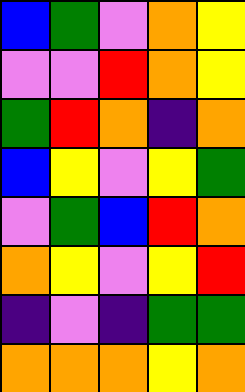[["blue", "green", "violet", "orange", "yellow"], ["violet", "violet", "red", "orange", "yellow"], ["green", "red", "orange", "indigo", "orange"], ["blue", "yellow", "violet", "yellow", "green"], ["violet", "green", "blue", "red", "orange"], ["orange", "yellow", "violet", "yellow", "red"], ["indigo", "violet", "indigo", "green", "green"], ["orange", "orange", "orange", "yellow", "orange"]]